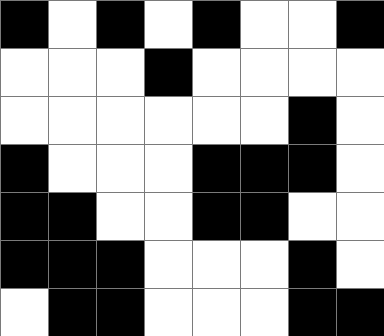[["black", "white", "black", "white", "black", "white", "white", "black"], ["white", "white", "white", "black", "white", "white", "white", "white"], ["white", "white", "white", "white", "white", "white", "black", "white"], ["black", "white", "white", "white", "black", "black", "black", "white"], ["black", "black", "white", "white", "black", "black", "white", "white"], ["black", "black", "black", "white", "white", "white", "black", "white"], ["white", "black", "black", "white", "white", "white", "black", "black"]]